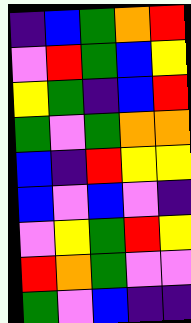[["indigo", "blue", "green", "orange", "red"], ["violet", "red", "green", "blue", "yellow"], ["yellow", "green", "indigo", "blue", "red"], ["green", "violet", "green", "orange", "orange"], ["blue", "indigo", "red", "yellow", "yellow"], ["blue", "violet", "blue", "violet", "indigo"], ["violet", "yellow", "green", "red", "yellow"], ["red", "orange", "green", "violet", "violet"], ["green", "violet", "blue", "indigo", "indigo"]]